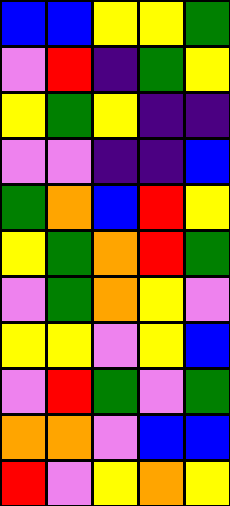[["blue", "blue", "yellow", "yellow", "green"], ["violet", "red", "indigo", "green", "yellow"], ["yellow", "green", "yellow", "indigo", "indigo"], ["violet", "violet", "indigo", "indigo", "blue"], ["green", "orange", "blue", "red", "yellow"], ["yellow", "green", "orange", "red", "green"], ["violet", "green", "orange", "yellow", "violet"], ["yellow", "yellow", "violet", "yellow", "blue"], ["violet", "red", "green", "violet", "green"], ["orange", "orange", "violet", "blue", "blue"], ["red", "violet", "yellow", "orange", "yellow"]]